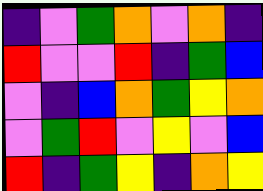[["indigo", "violet", "green", "orange", "violet", "orange", "indigo"], ["red", "violet", "violet", "red", "indigo", "green", "blue"], ["violet", "indigo", "blue", "orange", "green", "yellow", "orange"], ["violet", "green", "red", "violet", "yellow", "violet", "blue"], ["red", "indigo", "green", "yellow", "indigo", "orange", "yellow"]]